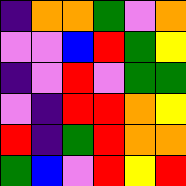[["indigo", "orange", "orange", "green", "violet", "orange"], ["violet", "violet", "blue", "red", "green", "yellow"], ["indigo", "violet", "red", "violet", "green", "green"], ["violet", "indigo", "red", "red", "orange", "yellow"], ["red", "indigo", "green", "red", "orange", "orange"], ["green", "blue", "violet", "red", "yellow", "red"]]